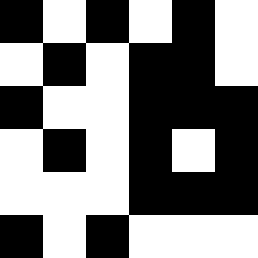[["black", "white", "black", "white", "black", "white"], ["white", "black", "white", "black", "black", "white"], ["black", "white", "white", "black", "black", "black"], ["white", "black", "white", "black", "white", "black"], ["white", "white", "white", "black", "black", "black"], ["black", "white", "black", "white", "white", "white"]]